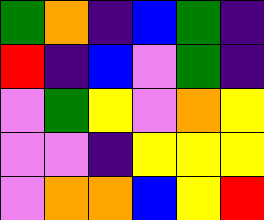[["green", "orange", "indigo", "blue", "green", "indigo"], ["red", "indigo", "blue", "violet", "green", "indigo"], ["violet", "green", "yellow", "violet", "orange", "yellow"], ["violet", "violet", "indigo", "yellow", "yellow", "yellow"], ["violet", "orange", "orange", "blue", "yellow", "red"]]